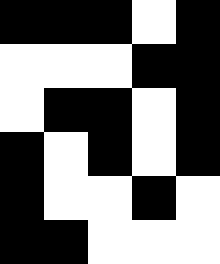[["black", "black", "black", "white", "black"], ["white", "white", "white", "black", "black"], ["white", "black", "black", "white", "black"], ["black", "white", "black", "white", "black"], ["black", "white", "white", "black", "white"], ["black", "black", "white", "white", "white"]]